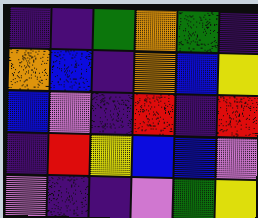[["indigo", "indigo", "green", "orange", "green", "indigo"], ["orange", "blue", "indigo", "orange", "blue", "yellow"], ["blue", "violet", "indigo", "red", "indigo", "red"], ["indigo", "red", "yellow", "blue", "blue", "violet"], ["violet", "indigo", "indigo", "violet", "green", "yellow"]]